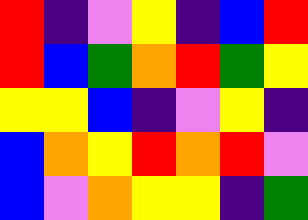[["red", "indigo", "violet", "yellow", "indigo", "blue", "red"], ["red", "blue", "green", "orange", "red", "green", "yellow"], ["yellow", "yellow", "blue", "indigo", "violet", "yellow", "indigo"], ["blue", "orange", "yellow", "red", "orange", "red", "violet"], ["blue", "violet", "orange", "yellow", "yellow", "indigo", "green"]]